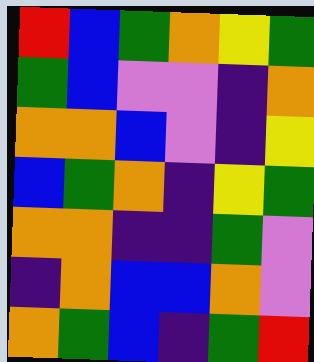[["red", "blue", "green", "orange", "yellow", "green"], ["green", "blue", "violet", "violet", "indigo", "orange"], ["orange", "orange", "blue", "violet", "indigo", "yellow"], ["blue", "green", "orange", "indigo", "yellow", "green"], ["orange", "orange", "indigo", "indigo", "green", "violet"], ["indigo", "orange", "blue", "blue", "orange", "violet"], ["orange", "green", "blue", "indigo", "green", "red"]]